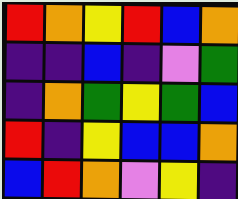[["red", "orange", "yellow", "red", "blue", "orange"], ["indigo", "indigo", "blue", "indigo", "violet", "green"], ["indigo", "orange", "green", "yellow", "green", "blue"], ["red", "indigo", "yellow", "blue", "blue", "orange"], ["blue", "red", "orange", "violet", "yellow", "indigo"]]